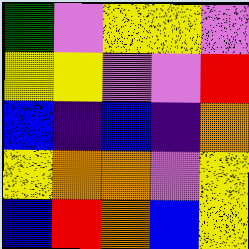[["green", "violet", "yellow", "yellow", "violet"], ["yellow", "yellow", "violet", "violet", "red"], ["blue", "indigo", "blue", "indigo", "orange"], ["yellow", "orange", "orange", "violet", "yellow"], ["blue", "red", "orange", "blue", "yellow"]]